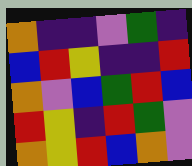[["orange", "indigo", "indigo", "violet", "green", "indigo"], ["blue", "red", "yellow", "indigo", "indigo", "red"], ["orange", "violet", "blue", "green", "red", "blue"], ["red", "yellow", "indigo", "red", "green", "violet"], ["orange", "yellow", "red", "blue", "orange", "violet"]]